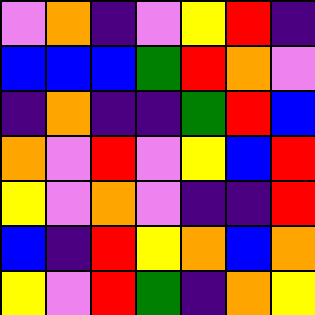[["violet", "orange", "indigo", "violet", "yellow", "red", "indigo"], ["blue", "blue", "blue", "green", "red", "orange", "violet"], ["indigo", "orange", "indigo", "indigo", "green", "red", "blue"], ["orange", "violet", "red", "violet", "yellow", "blue", "red"], ["yellow", "violet", "orange", "violet", "indigo", "indigo", "red"], ["blue", "indigo", "red", "yellow", "orange", "blue", "orange"], ["yellow", "violet", "red", "green", "indigo", "orange", "yellow"]]